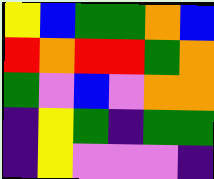[["yellow", "blue", "green", "green", "orange", "blue"], ["red", "orange", "red", "red", "green", "orange"], ["green", "violet", "blue", "violet", "orange", "orange"], ["indigo", "yellow", "green", "indigo", "green", "green"], ["indigo", "yellow", "violet", "violet", "violet", "indigo"]]